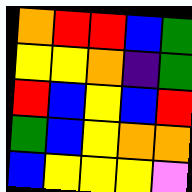[["orange", "red", "red", "blue", "green"], ["yellow", "yellow", "orange", "indigo", "green"], ["red", "blue", "yellow", "blue", "red"], ["green", "blue", "yellow", "orange", "orange"], ["blue", "yellow", "yellow", "yellow", "violet"]]